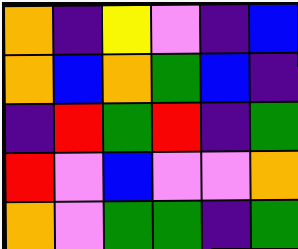[["orange", "indigo", "yellow", "violet", "indigo", "blue"], ["orange", "blue", "orange", "green", "blue", "indigo"], ["indigo", "red", "green", "red", "indigo", "green"], ["red", "violet", "blue", "violet", "violet", "orange"], ["orange", "violet", "green", "green", "indigo", "green"]]